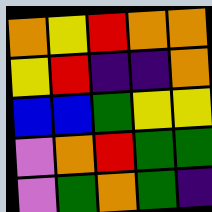[["orange", "yellow", "red", "orange", "orange"], ["yellow", "red", "indigo", "indigo", "orange"], ["blue", "blue", "green", "yellow", "yellow"], ["violet", "orange", "red", "green", "green"], ["violet", "green", "orange", "green", "indigo"]]